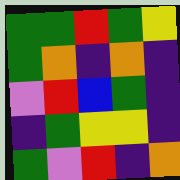[["green", "green", "red", "green", "yellow"], ["green", "orange", "indigo", "orange", "indigo"], ["violet", "red", "blue", "green", "indigo"], ["indigo", "green", "yellow", "yellow", "indigo"], ["green", "violet", "red", "indigo", "orange"]]